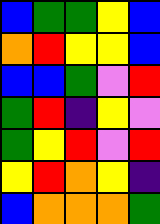[["blue", "green", "green", "yellow", "blue"], ["orange", "red", "yellow", "yellow", "blue"], ["blue", "blue", "green", "violet", "red"], ["green", "red", "indigo", "yellow", "violet"], ["green", "yellow", "red", "violet", "red"], ["yellow", "red", "orange", "yellow", "indigo"], ["blue", "orange", "orange", "orange", "green"]]